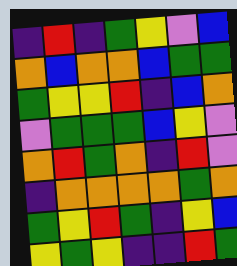[["indigo", "red", "indigo", "green", "yellow", "violet", "blue"], ["orange", "blue", "orange", "orange", "blue", "green", "green"], ["green", "yellow", "yellow", "red", "indigo", "blue", "orange"], ["violet", "green", "green", "green", "blue", "yellow", "violet"], ["orange", "red", "green", "orange", "indigo", "red", "violet"], ["indigo", "orange", "orange", "orange", "orange", "green", "orange"], ["green", "yellow", "red", "green", "indigo", "yellow", "blue"], ["yellow", "green", "yellow", "indigo", "indigo", "red", "green"]]